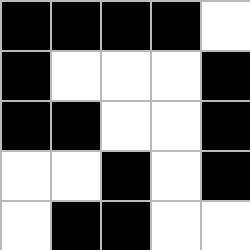[["black", "black", "black", "black", "white"], ["black", "white", "white", "white", "black"], ["black", "black", "white", "white", "black"], ["white", "white", "black", "white", "black"], ["white", "black", "black", "white", "white"]]